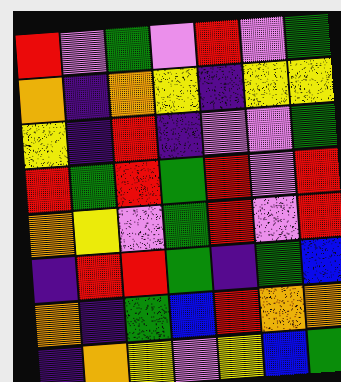[["red", "violet", "green", "violet", "red", "violet", "green"], ["orange", "indigo", "orange", "yellow", "indigo", "yellow", "yellow"], ["yellow", "indigo", "red", "indigo", "violet", "violet", "green"], ["red", "green", "red", "green", "red", "violet", "red"], ["orange", "yellow", "violet", "green", "red", "violet", "red"], ["indigo", "red", "red", "green", "indigo", "green", "blue"], ["orange", "indigo", "green", "blue", "red", "orange", "orange"], ["indigo", "orange", "yellow", "violet", "yellow", "blue", "green"]]